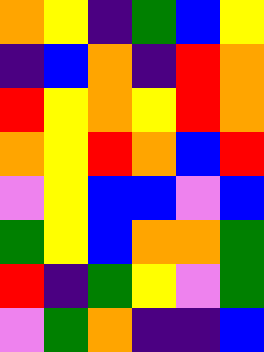[["orange", "yellow", "indigo", "green", "blue", "yellow"], ["indigo", "blue", "orange", "indigo", "red", "orange"], ["red", "yellow", "orange", "yellow", "red", "orange"], ["orange", "yellow", "red", "orange", "blue", "red"], ["violet", "yellow", "blue", "blue", "violet", "blue"], ["green", "yellow", "blue", "orange", "orange", "green"], ["red", "indigo", "green", "yellow", "violet", "green"], ["violet", "green", "orange", "indigo", "indigo", "blue"]]